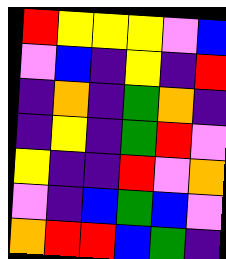[["red", "yellow", "yellow", "yellow", "violet", "blue"], ["violet", "blue", "indigo", "yellow", "indigo", "red"], ["indigo", "orange", "indigo", "green", "orange", "indigo"], ["indigo", "yellow", "indigo", "green", "red", "violet"], ["yellow", "indigo", "indigo", "red", "violet", "orange"], ["violet", "indigo", "blue", "green", "blue", "violet"], ["orange", "red", "red", "blue", "green", "indigo"]]